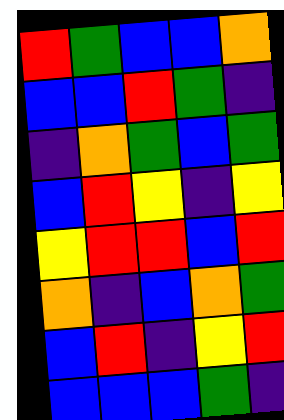[["red", "green", "blue", "blue", "orange"], ["blue", "blue", "red", "green", "indigo"], ["indigo", "orange", "green", "blue", "green"], ["blue", "red", "yellow", "indigo", "yellow"], ["yellow", "red", "red", "blue", "red"], ["orange", "indigo", "blue", "orange", "green"], ["blue", "red", "indigo", "yellow", "red"], ["blue", "blue", "blue", "green", "indigo"]]